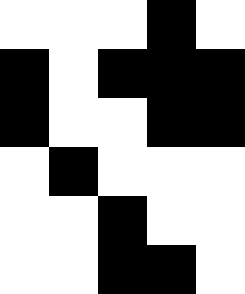[["white", "white", "white", "black", "white"], ["black", "white", "black", "black", "black"], ["black", "white", "white", "black", "black"], ["white", "black", "white", "white", "white"], ["white", "white", "black", "white", "white"], ["white", "white", "black", "black", "white"]]